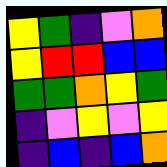[["yellow", "green", "indigo", "violet", "orange"], ["yellow", "red", "red", "blue", "blue"], ["green", "green", "orange", "yellow", "green"], ["indigo", "violet", "yellow", "violet", "yellow"], ["indigo", "blue", "indigo", "blue", "orange"]]